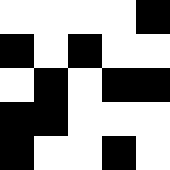[["white", "white", "white", "white", "black"], ["black", "white", "black", "white", "white"], ["white", "black", "white", "black", "black"], ["black", "black", "white", "white", "white"], ["black", "white", "white", "black", "white"]]